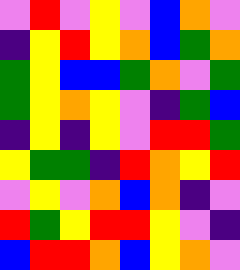[["violet", "red", "violet", "yellow", "violet", "blue", "orange", "violet"], ["indigo", "yellow", "red", "yellow", "orange", "blue", "green", "orange"], ["green", "yellow", "blue", "blue", "green", "orange", "violet", "green"], ["green", "yellow", "orange", "yellow", "violet", "indigo", "green", "blue"], ["indigo", "yellow", "indigo", "yellow", "violet", "red", "red", "green"], ["yellow", "green", "green", "indigo", "red", "orange", "yellow", "red"], ["violet", "yellow", "violet", "orange", "blue", "orange", "indigo", "violet"], ["red", "green", "yellow", "red", "red", "yellow", "violet", "indigo"], ["blue", "red", "red", "orange", "blue", "yellow", "orange", "violet"]]